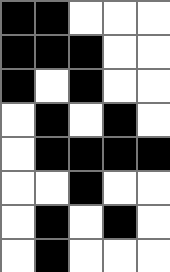[["black", "black", "white", "white", "white"], ["black", "black", "black", "white", "white"], ["black", "white", "black", "white", "white"], ["white", "black", "white", "black", "white"], ["white", "black", "black", "black", "black"], ["white", "white", "black", "white", "white"], ["white", "black", "white", "black", "white"], ["white", "black", "white", "white", "white"]]